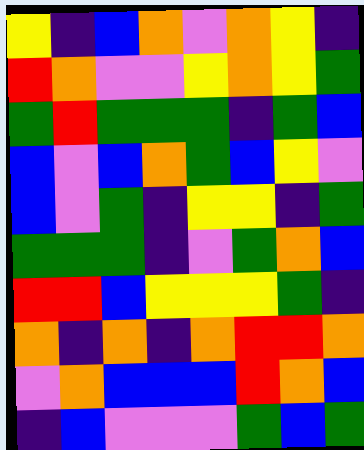[["yellow", "indigo", "blue", "orange", "violet", "orange", "yellow", "indigo"], ["red", "orange", "violet", "violet", "yellow", "orange", "yellow", "green"], ["green", "red", "green", "green", "green", "indigo", "green", "blue"], ["blue", "violet", "blue", "orange", "green", "blue", "yellow", "violet"], ["blue", "violet", "green", "indigo", "yellow", "yellow", "indigo", "green"], ["green", "green", "green", "indigo", "violet", "green", "orange", "blue"], ["red", "red", "blue", "yellow", "yellow", "yellow", "green", "indigo"], ["orange", "indigo", "orange", "indigo", "orange", "red", "red", "orange"], ["violet", "orange", "blue", "blue", "blue", "red", "orange", "blue"], ["indigo", "blue", "violet", "violet", "violet", "green", "blue", "green"]]